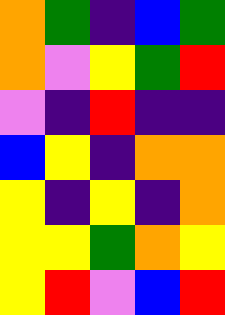[["orange", "green", "indigo", "blue", "green"], ["orange", "violet", "yellow", "green", "red"], ["violet", "indigo", "red", "indigo", "indigo"], ["blue", "yellow", "indigo", "orange", "orange"], ["yellow", "indigo", "yellow", "indigo", "orange"], ["yellow", "yellow", "green", "orange", "yellow"], ["yellow", "red", "violet", "blue", "red"]]